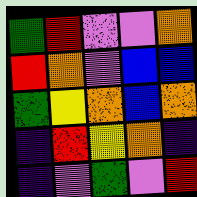[["green", "red", "violet", "violet", "orange"], ["red", "orange", "violet", "blue", "blue"], ["green", "yellow", "orange", "blue", "orange"], ["indigo", "red", "yellow", "orange", "indigo"], ["indigo", "violet", "green", "violet", "red"]]